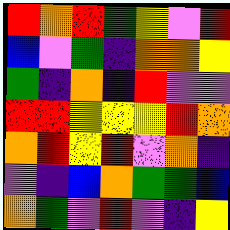[["red", "orange", "red", "green", "yellow", "violet", "red"], ["blue", "violet", "green", "indigo", "orange", "orange", "yellow"], ["green", "indigo", "orange", "indigo", "red", "violet", "violet"], ["red", "red", "yellow", "yellow", "yellow", "red", "orange"], ["orange", "red", "yellow", "red", "violet", "orange", "indigo"], ["violet", "indigo", "blue", "orange", "green", "green", "blue"], ["orange", "green", "violet", "red", "violet", "indigo", "yellow"]]